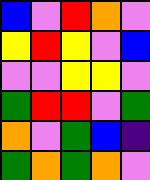[["blue", "violet", "red", "orange", "violet"], ["yellow", "red", "yellow", "violet", "blue"], ["violet", "violet", "yellow", "yellow", "violet"], ["green", "red", "red", "violet", "green"], ["orange", "violet", "green", "blue", "indigo"], ["green", "orange", "green", "orange", "violet"]]